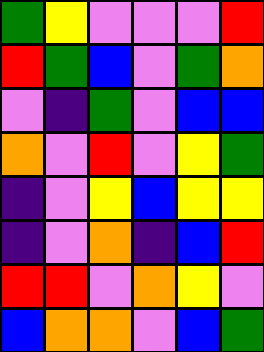[["green", "yellow", "violet", "violet", "violet", "red"], ["red", "green", "blue", "violet", "green", "orange"], ["violet", "indigo", "green", "violet", "blue", "blue"], ["orange", "violet", "red", "violet", "yellow", "green"], ["indigo", "violet", "yellow", "blue", "yellow", "yellow"], ["indigo", "violet", "orange", "indigo", "blue", "red"], ["red", "red", "violet", "orange", "yellow", "violet"], ["blue", "orange", "orange", "violet", "blue", "green"]]